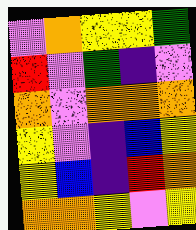[["violet", "orange", "yellow", "yellow", "green"], ["red", "violet", "green", "indigo", "violet"], ["orange", "violet", "orange", "orange", "orange"], ["yellow", "violet", "indigo", "blue", "yellow"], ["yellow", "blue", "indigo", "red", "orange"], ["orange", "orange", "yellow", "violet", "yellow"]]